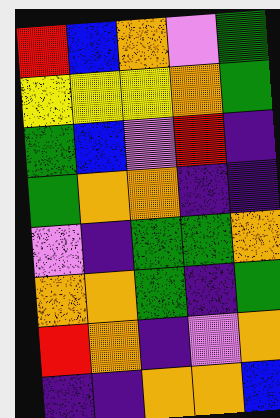[["red", "blue", "orange", "violet", "green"], ["yellow", "yellow", "yellow", "orange", "green"], ["green", "blue", "violet", "red", "indigo"], ["green", "orange", "orange", "indigo", "indigo"], ["violet", "indigo", "green", "green", "orange"], ["orange", "orange", "green", "indigo", "green"], ["red", "orange", "indigo", "violet", "orange"], ["indigo", "indigo", "orange", "orange", "blue"]]